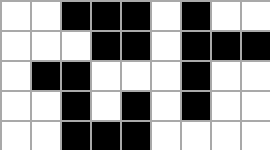[["white", "white", "black", "black", "black", "white", "black", "white", "white"], ["white", "white", "white", "black", "black", "white", "black", "black", "black"], ["white", "black", "black", "white", "white", "white", "black", "white", "white"], ["white", "white", "black", "white", "black", "white", "black", "white", "white"], ["white", "white", "black", "black", "black", "white", "white", "white", "white"]]